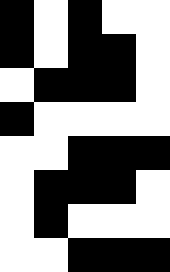[["black", "white", "black", "white", "white"], ["black", "white", "black", "black", "white"], ["white", "black", "black", "black", "white"], ["black", "white", "white", "white", "white"], ["white", "white", "black", "black", "black"], ["white", "black", "black", "black", "white"], ["white", "black", "white", "white", "white"], ["white", "white", "black", "black", "black"]]